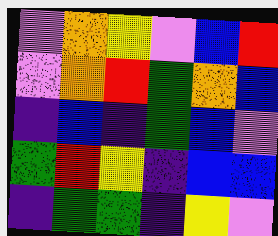[["violet", "orange", "yellow", "violet", "blue", "red"], ["violet", "orange", "red", "green", "orange", "blue"], ["indigo", "blue", "indigo", "green", "blue", "violet"], ["green", "red", "yellow", "indigo", "blue", "blue"], ["indigo", "green", "green", "indigo", "yellow", "violet"]]